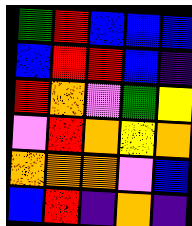[["green", "red", "blue", "blue", "blue"], ["blue", "red", "red", "blue", "indigo"], ["red", "orange", "violet", "green", "yellow"], ["violet", "red", "orange", "yellow", "orange"], ["orange", "orange", "orange", "violet", "blue"], ["blue", "red", "indigo", "orange", "indigo"]]